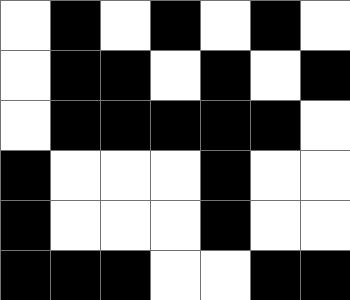[["white", "black", "white", "black", "white", "black", "white"], ["white", "black", "black", "white", "black", "white", "black"], ["white", "black", "black", "black", "black", "black", "white"], ["black", "white", "white", "white", "black", "white", "white"], ["black", "white", "white", "white", "black", "white", "white"], ["black", "black", "black", "white", "white", "black", "black"]]